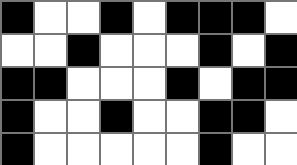[["black", "white", "white", "black", "white", "black", "black", "black", "white"], ["white", "white", "black", "white", "white", "white", "black", "white", "black"], ["black", "black", "white", "white", "white", "black", "white", "black", "black"], ["black", "white", "white", "black", "white", "white", "black", "black", "white"], ["black", "white", "white", "white", "white", "white", "black", "white", "white"]]